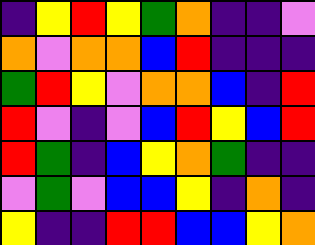[["indigo", "yellow", "red", "yellow", "green", "orange", "indigo", "indigo", "violet"], ["orange", "violet", "orange", "orange", "blue", "red", "indigo", "indigo", "indigo"], ["green", "red", "yellow", "violet", "orange", "orange", "blue", "indigo", "red"], ["red", "violet", "indigo", "violet", "blue", "red", "yellow", "blue", "red"], ["red", "green", "indigo", "blue", "yellow", "orange", "green", "indigo", "indigo"], ["violet", "green", "violet", "blue", "blue", "yellow", "indigo", "orange", "indigo"], ["yellow", "indigo", "indigo", "red", "red", "blue", "blue", "yellow", "orange"]]